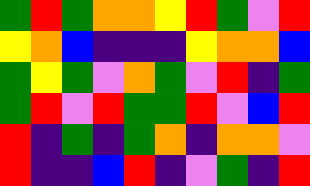[["green", "red", "green", "orange", "orange", "yellow", "red", "green", "violet", "red"], ["yellow", "orange", "blue", "indigo", "indigo", "indigo", "yellow", "orange", "orange", "blue"], ["green", "yellow", "green", "violet", "orange", "green", "violet", "red", "indigo", "green"], ["green", "red", "violet", "red", "green", "green", "red", "violet", "blue", "red"], ["red", "indigo", "green", "indigo", "green", "orange", "indigo", "orange", "orange", "violet"], ["red", "indigo", "indigo", "blue", "red", "indigo", "violet", "green", "indigo", "red"]]